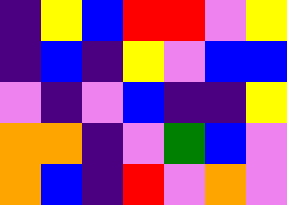[["indigo", "yellow", "blue", "red", "red", "violet", "yellow"], ["indigo", "blue", "indigo", "yellow", "violet", "blue", "blue"], ["violet", "indigo", "violet", "blue", "indigo", "indigo", "yellow"], ["orange", "orange", "indigo", "violet", "green", "blue", "violet"], ["orange", "blue", "indigo", "red", "violet", "orange", "violet"]]